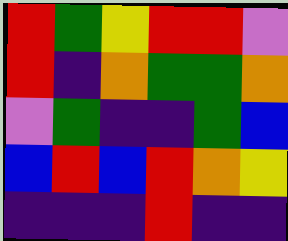[["red", "green", "yellow", "red", "red", "violet"], ["red", "indigo", "orange", "green", "green", "orange"], ["violet", "green", "indigo", "indigo", "green", "blue"], ["blue", "red", "blue", "red", "orange", "yellow"], ["indigo", "indigo", "indigo", "red", "indigo", "indigo"]]